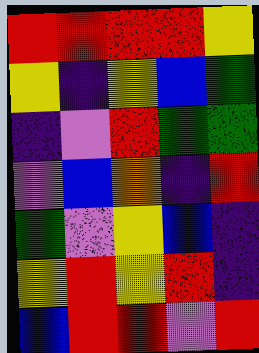[["red", "red", "red", "red", "yellow"], ["yellow", "indigo", "yellow", "blue", "green"], ["indigo", "violet", "red", "green", "green"], ["violet", "blue", "orange", "indigo", "red"], ["green", "violet", "yellow", "blue", "indigo"], ["yellow", "red", "yellow", "red", "indigo"], ["blue", "red", "red", "violet", "red"]]